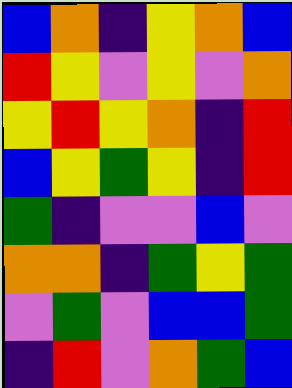[["blue", "orange", "indigo", "yellow", "orange", "blue"], ["red", "yellow", "violet", "yellow", "violet", "orange"], ["yellow", "red", "yellow", "orange", "indigo", "red"], ["blue", "yellow", "green", "yellow", "indigo", "red"], ["green", "indigo", "violet", "violet", "blue", "violet"], ["orange", "orange", "indigo", "green", "yellow", "green"], ["violet", "green", "violet", "blue", "blue", "green"], ["indigo", "red", "violet", "orange", "green", "blue"]]